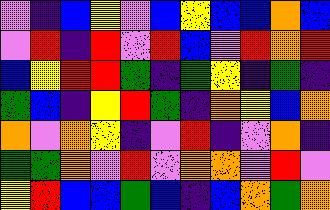[["violet", "indigo", "blue", "yellow", "violet", "blue", "yellow", "blue", "blue", "orange", "blue"], ["violet", "red", "indigo", "red", "violet", "red", "blue", "violet", "red", "orange", "red"], ["blue", "yellow", "red", "red", "green", "indigo", "green", "yellow", "indigo", "green", "indigo"], ["green", "blue", "indigo", "yellow", "red", "green", "indigo", "orange", "yellow", "blue", "orange"], ["orange", "violet", "orange", "yellow", "indigo", "violet", "red", "indigo", "violet", "orange", "indigo"], ["green", "green", "orange", "violet", "red", "violet", "orange", "orange", "violet", "red", "violet"], ["yellow", "red", "blue", "blue", "green", "blue", "indigo", "blue", "orange", "green", "orange"]]